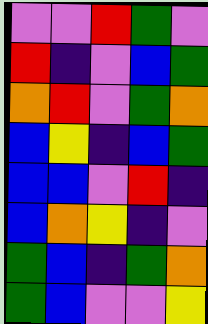[["violet", "violet", "red", "green", "violet"], ["red", "indigo", "violet", "blue", "green"], ["orange", "red", "violet", "green", "orange"], ["blue", "yellow", "indigo", "blue", "green"], ["blue", "blue", "violet", "red", "indigo"], ["blue", "orange", "yellow", "indigo", "violet"], ["green", "blue", "indigo", "green", "orange"], ["green", "blue", "violet", "violet", "yellow"]]